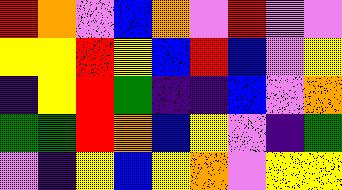[["red", "orange", "violet", "blue", "orange", "violet", "red", "violet", "violet"], ["yellow", "yellow", "red", "yellow", "blue", "red", "blue", "violet", "yellow"], ["indigo", "yellow", "red", "green", "indigo", "indigo", "blue", "violet", "orange"], ["green", "green", "red", "orange", "blue", "yellow", "violet", "indigo", "green"], ["violet", "indigo", "yellow", "blue", "yellow", "orange", "violet", "yellow", "yellow"]]